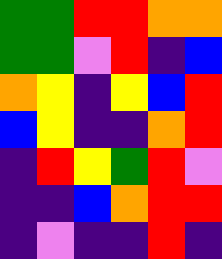[["green", "green", "red", "red", "orange", "orange"], ["green", "green", "violet", "red", "indigo", "blue"], ["orange", "yellow", "indigo", "yellow", "blue", "red"], ["blue", "yellow", "indigo", "indigo", "orange", "red"], ["indigo", "red", "yellow", "green", "red", "violet"], ["indigo", "indigo", "blue", "orange", "red", "red"], ["indigo", "violet", "indigo", "indigo", "red", "indigo"]]